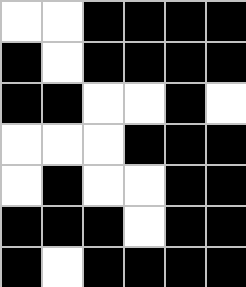[["white", "white", "black", "black", "black", "black"], ["black", "white", "black", "black", "black", "black"], ["black", "black", "white", "white", "black", "white"], ["white", "white", "white", "black", "black", "black"], ["white", "black", "white", "white", "black", "black"], ["black", "black", "black", "white", "black", "black"], ["black", "white", "black", "black", "black", "black"]]